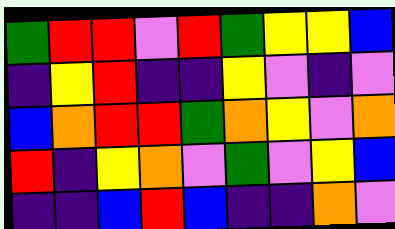[["green", "red", "red", "violet", "red", "green", "yellow", "yellow", "blue"], ["indigo", "yellow", "red", "indigo", "indigo", "yellow", "violet", "indigo", "violet"], ["blue", "orange", "red", "red", "green", "orange", "yellow", "violet", "orange"], ["red", "indigo", "yellow", "orange", "violet", "green", "violet", "yellow", "blue"], ["indigo", "indigo", "blue", "red", "blue", "indigo", "indigo", "orange", "violet"]]